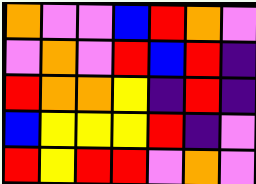[["orange", "violet", "violet", "blue", "red", "orange", "violet"], ["violet", "orange", "violet", "red", "blue", "red", "indigo"], ["red", "orange", "orange", "yellow", "indigo", "red", "indigo"], ["blue", "yellow", "yellow", "yellow", "red", "indigo", "violet"], ["red", "yellow", "red", "red", "violet", "orange", "violet"]]